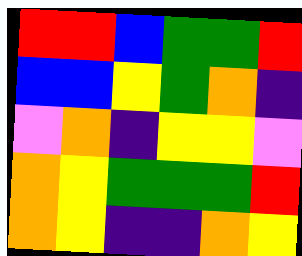[["red", "red", "blue", "green", "green", "red"], ["blue", "blue", "yellow", "green", "orange", "indigo"], ["violet", "orange", "indigo", "yellow", "yellow", "violet"], ["orange", "yellow", "green", "green", "green", "red"], ["orange", "yellow", "indigo", "indigo", "orange", "yellow"]]